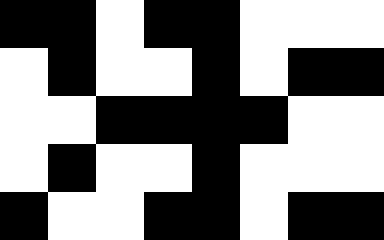[["black", "black", "white", "black", "black", "white", "white", "white"], ["white", "black", "white", "white", "black", "white", "black", "black"], ["white", "white", "black", "black", "black", "black", "white", "white"], ["white", "black", "white", "white", "black", "white", "white", "white"], ["black", "white", "white", "black", "black", "white", "black", "black"]]